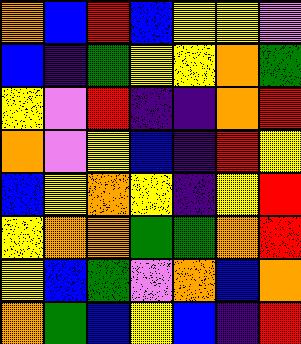[["orange", "blue", "red", "blue", "yellow", "yellow", "violet"], ["blue", "indigo", "green", "yellow", "yellow", "orange", "green"], ["yellow", "violet", "red", "indigo", "indigo", "orange", "red"], ["orange", "violet", "yellow", "blue", "indigo", "red", "yellow"], ["blue", "yellow", "orange", "yellow", "indigo", "yellow", "red"], ["yellow", "orange", "orange", "green", "green", "orange", "red"], ["yellow", "blue", "green", "violet", "orange", "blue", "orange"], ["orange", "green", "blue", "yellow", "blue", "indigo", "red"]]